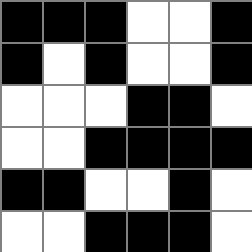[["black", "black", "black", "white", "white", "black"], ["black", "white", "black", "white", "white", "black"], ["white", "white", "white", "black", "black", "white"], ["white", "white", "black", "black", "black", "black"], ["black", "black", "white", "white", "black", "white"], ["white", "white", "black", "black", "black", "white"]]